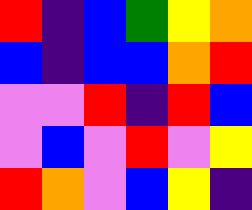[["red", "indigo", "blue", "green", "yellow", "orange"], ["blue", "indigo", "blue", "blue", "orange", "red"], ["violet", "violet", "red", "indigo", "red", "blue"], ["violet", "blue", "violet", "red", "violet", "yellow"], ["red", "orange", "violet", "blue", "yellow", "indigo"]]